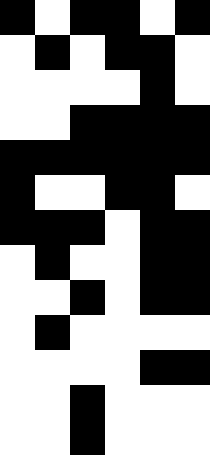[["black", "white", "black", "black", "white", "black"], ["white", "black", "white", "black", "black", "white"], ["white", "white", "white", "white", "black", "white"], ["white", "white", "black", "black", "black", "black"], ["black", "black", "black", "black", "black", "black"], ["black", "white", "white", "black", "black", "white"], ["black", "black", "black", "white", "black", "black"], ["white", "black", "white", "white", "black", "black"], ["white", "white", "black", "white", "black", "black"], ["white", "black", "white", "white", "white", "white"], ["white", "white", "white", "white", "black", "black"], ["white", "white", "black", "white", "white", "white"], ["white", "white", "black", "white", "white", "white"]]